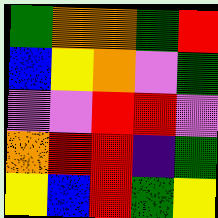[["green", "orange", "orange", "green", "red"], ["blue", "yellow", "orange", "violet", "green"], ["violet", "violet", "red", "red", "violet"], ["orange", "red", "red", "indigo", "green"], ["yellow", "blue", "red", "green", "yellow"]]